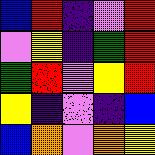[["blue", "red", "indigo", "violet", "red"], ["violet", "yellow", "indigo", "green", "red"], ["green", "red", "violet", "yellow", "red"], ["yellow", "indigo", "violet", "indigo", "blue"], ["blue", "orange", "violet", "orange", "yellow"]]